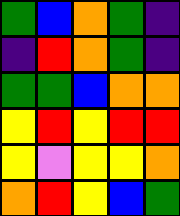[["green", "blue", "orange", "green", "indigo"], ["indigo", "red", "orange", "green", "indigo"], ["green", "green", "blue", "orange", "orange"], ["yellow", "red", "yellow", "red", "red"], ["yellow", "violet", "yellow", "yellow", "orange"], ["orange", "red", "yellow", "blue", "green"]]